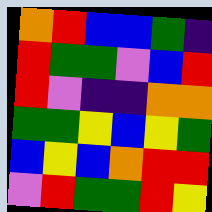[["orange", "red", "blue", "blue", "green", "indigo"], ["red", "green", "green", "violet", "blue", "red"], ["red", "violet", "indigo", "indigo", "orange", "orange"], ["green", "green", "yellow", "blue", "yellow", "green"], ["blue", "yellow", "blue", "orange", "red", "red"], ["violet", "red", "green", "green", "red", "yellow"]]